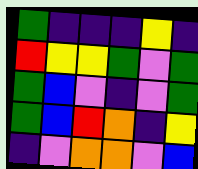[["green", "indigo", "indigo", "indigo", "yellow", "indigo"], ["red", "yellow", "yellow", "green", "violet", "green"], ["green", "blue", "violet", "indigo", "violet", "green"], ["green", "blue", "red", "orange", "indigo", "yellow"], ["indigo", "violet", "orange", "orange", "violet", "blue"]]